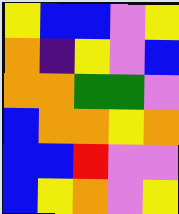[["yellow", "blue", "blue", "violet", "yellow"], ["orange", "indigo", "yellow", "violet", "blue"], ["orange", "orange", "green", "green", "violet"], ["blue", "orange", "orange", "yellow", "orange"], ["blue", "blue", "red", "violet", "violet"], ["blue", "yellow", "orange", "violet", "yellow"]]